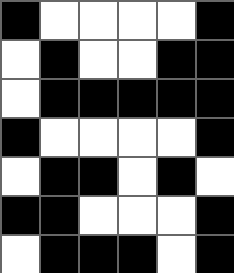[["black", "white", "white", "white", "white", "black"], ["white", "black", "white", "white", "black", "black"], ["white", "black", "black", "black", "black", "black"], ["black", "white", "white", "white", "white", "black"], ["white", "black", "black", "white", "black", "white"], ["black", "black", "white", "white", "white", "black"], ["white", "black", "black", "black", "white", "black"]]